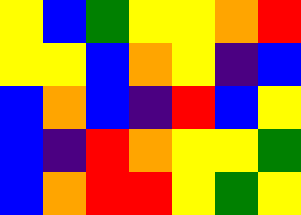[["yellow", "blue", "green", "yellow", "yellow", "orange", "red"], ["yellow", "yellow", "blue", "orange", "yellow", "indigo", "blue"], ["blue", "orange", "blue", "indigo", "red", "blue", "yellow"], ["blue", "indigo", "red", "orange", "yellow", "yellow", "green"], ["blue", "orange", "red", "red", "yellow", "green", "yellow"]]